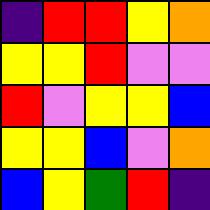[["indigo", "red", "red", "yellow", "orange"], ["yellow", "yellow", "red", "violet", "violet"], ["red", "violet", "yellow", "yellow", "blue"], ["yellow", "yellow", "blue", "violet", "orange"], ["blue", "yellow", "green", "red", "indigo"]]